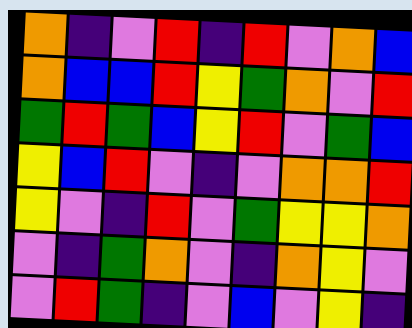[["orange", "indigo", "violet", "red", "indigo", "red", "violet", "orange", "blue"], ["orange", "blue", "blue", "red", "yellow", "green", "orange", "violet", "red"], ["green", "red", "green", "blue", "yellow", "red", "violet", "green", "blue"], ["yellow", "blue", "red", "violet", "indigo", "violet", "orange", "orange", "red"], ["yellow", "violet", "indigo", "red", "violet", "green", "yellow", "yellow", "orange"], ["violet", "indigo", "green", "orange", "violet", "indigo", "orange", "yellow", "violet"], ["violet", "red", "green", "indigo", "violet", "blue", "violet", "yellow", "indigo"]]